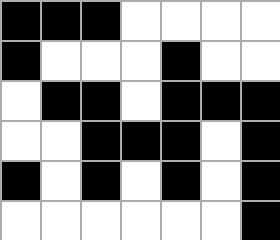[["black", "black", "black", "white", "white", "white", "white"], ["black", "white", "white", "white", "black", "white", "white"], ["white", "black", "black", "white", "black", "black", "black"], ["white", "white", "black", "black", "black", "white", "black"], ["black", "white", "black", "white", "black", "white", "black"], ["white", "white", "white", "white", "white", "white", "black"]]